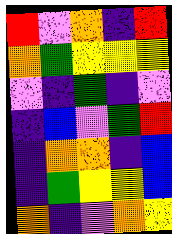[["red", "violet", "orange", "indigo", "red"], ["orange", "green", "yellow", "yellow", "yellow"], ["violet", "indigo", "green", "indigo", "violet"], ["indigo", "blue", "violet", "green", "red"], ["indigo", "orange", "orange", "indigo", "blue"], ["indigo", "green", "yellow", "yellow", "blue"], ["orange", "indigo", "violet", "orange", "yellow"]]